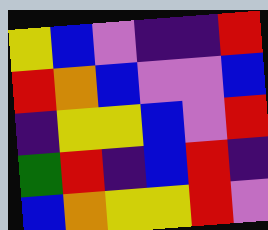[["yellow", "blue", "violet", "indigo", "indigo", "red"], ["red", "orange", "blue", "violet", "violet", "blue"], ["indigo", "yellow", "yellow", "blue", "violet", "red"], ["green", "red", "indigo", "blue", "red", "indigo"], ["blue", "orange", "yellow", "yellow", "red", "violet"]]